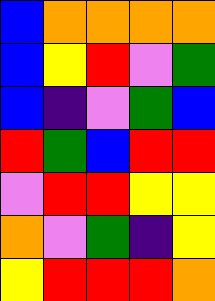[["blue", "orange", "orange", "orange", "orange"], ["blue", "yellow", "red", "violet", "green"], ["blue", "indigo", "violet", "green", "blue"], ["red", "green", "blue", "red", "red"], ["violet", "red", "red", "yellow", "yellow"], ["orange", "violet", "green", "indigo", "yellow"], ["yellow", "red", "red", "red", "orange"]]